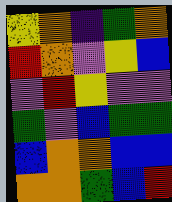[["yellow", "orange", "indigo", "green", "orange"], ["red", "orange", "violet", "yellow", "blue"], ["violet", "red", "yellow", "violet", "violet"], ["green", "violet", "blue", "green", "green"], ["blue", "orange", "orange", "blue", "blue"], ["orange", "orange", "green", "blue", "red"]]